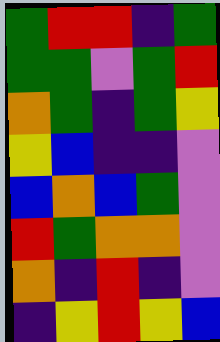[["green", "red", "red", "indigo", "green"], ["green", "green", "violet", "green", "red"], ["orange", "green", "indigo", "green", "yellow"], ["yellow", "blue", "indigo", "indigo", "violet"], ["blue", "orange", "blue", "green", "violet"], ["red", "green", "orange", "orange", "violet"], ["orange", "indigo", "red", "indigo", "violet"], ["indigo", "yellow", "red", "yellow", "blue"]]